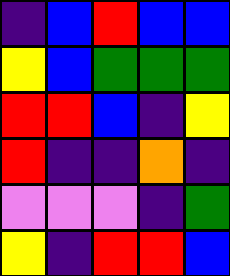[["indigo", "blue", "red", "blue", "blue"], ["yellow", "blue", "green", "green", "green"], ["red", "red", "blue", "indigo", "yellow"], ["red", "indigo", "indigo", "orange", "indigo"], ["violet", "violet", "violet", "indigo", "green"], ["yellow", "indigo", "red", "red", "blue"]]